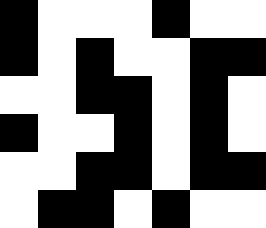[["black", "white", "white", "white", "black", "white", "white"], ["black", "white", "black", "white", "white", "black", "black"], ["white", "white", "black", "black", "white", "black", "white"], ["black", "white", "white", "black", "white", "black", "white"], ["white", "white", "black", "black", "white", "black", "black"], ["white", "black", "black", "white", "black", "white", "white"]]